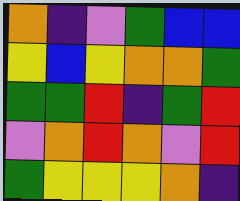[["orange", "indigo", "violet", "green", "blue", "blue"], ["yellow", "blue", "yellow", "orange", "orange", "green"], ["green", "green", "red", "indigo", "green", "red"], ["violet", "orange", "red", "orange", "violet", "red"], ["green", "yellow", "yellow", "yellow", "orange", "indigo"]]